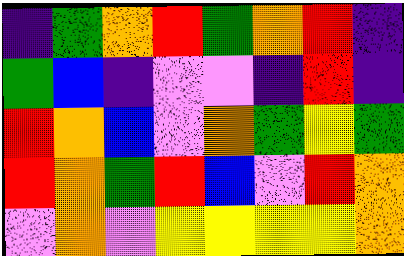[["indigo", "green", "orange", "red", "green", "orange", "red", "indigo"], ["green", "blue", "indigo", "violet", "violet", "indigo", "red", "indigo"], ["red", "orange", "blue", "violet", "orange", "green", "yellow", "green"], ["red", "orange", "green", "red", "blue", "violet", "red", "orange"], ["violet", "orange", "violet", "yellow", "yellow", "yellow", "yellow", "orange"]]